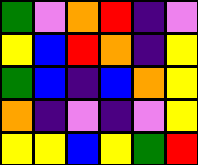[["green", "violet", "orange", "red", "indigo", "violet"], ["yellow", "blue", "red", "orange", "indigo", "yellow"], ["green", "blue", "indigo", "blue", "orange", "yellow"], ["orange", "indigo", "violet", "indigo", "violet", "yellow"], ["yellow", "yellow", "blue", "yellow", "green", "red"]]